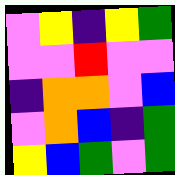[["violet", "yellow", "indigo", "yellow", "green"], ["violet", "violet", "red", "violet", "violet"], ["indigo", "orange", "orange", "violet", "blue"], ["violet", "orange", "blue", "indigo", "green"], ["yellow", "blue", "green", "violet", "green"]]